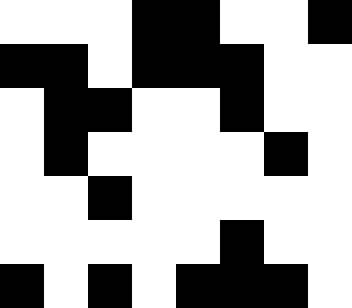[["white", "white", "white", "black", "black", "white", "white", "black"], ["black", "black", "white", "black", "black", "black", "white", "white"], ["white", "black", "black", "white", "white", "black", "white", "white"], ["white", "black", "white", "white", "white", "white", "black", "white"], ["white", "white", "black", "white", "white", "white", "white", "white"], ["white", "white", "white", "white", "white", "black", "white", "white"], ["black", "white", "black", "white", "black", "black", "black", "white"]]